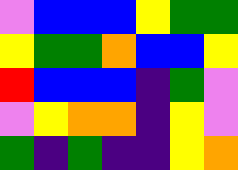[["violet", "blue", "blue", "blue", "yellow", "green", "green"], ["yellow", "green", "green", "orange", "blue", "blue", "yellow"], ["red", "blue", "blue", "blue", "indigo", "green", "violet"], ["violet", "yellow", "orange", "orange", "indigo", "yellow", "violet"], ["green", "indigo", "green", "indigo", "indigo", "yellow", "orange"]]